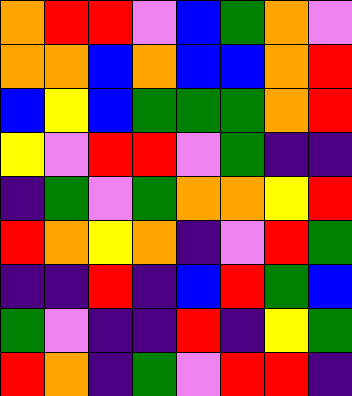[["orange", "red", "red", "violet", "blue", "green", "orange", "violet"], ["orange", "orange", "blue", "orange", "blue", "blue", "orange", "red"], ["blue", "yellow", "blue", "green", "green", "green", "orange", "red"], ["yellow", "violet", "red", "red", "violet", "green", "indigo", "indigo"], ["indigo", "green", "violet", "green", "orange", "orange", "yellow", "red"], ["red", "orange", "yellow", "orange", "indigo", "violet", "red", "green"], ["indigo", "indigo", "red", "indigo", "blue", "red", "green", "blue"], ["green", "violet", "indigo", "indigo", "red", "indigo", "yellow", "green"], ["red", "orange", "indigo", "green", "violet", "red", "red", "indigo"]]